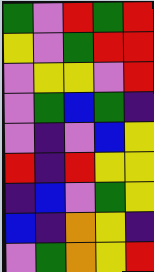[["green", "violet", "red", "green", "red"], ["yellow", "violet", "green", "red", "red"], ["violet", "yellow", "yellow", "violet", "red"], ["violet", "green", "blue", "green", "indigo"], ["violet", "indigo", "violet", "blue", "yellow"], ["red", "indigo", "red", "yellow", "yellow"], ["indigo", "blue", "violet", "green", "yellow"], ["blue", "indigo", "orange", "yellow", "indigo"], ["violet", "green", "orange", "yellow", "red"]]